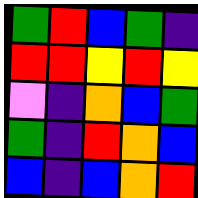[["green", "red", "blue", "green", "indigo"], ["red", "red", "yellow", "red", "yellow"], ["violet", "indigo", "orange", "blue", "green"], ["green", "indigo", "red", "orange", "blue"], ["blue", "indigo", "blue", "orange", "red"]]